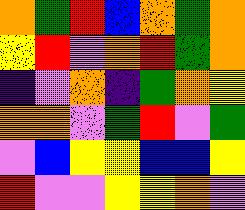[["orange", "green", "red", "blue", "orange", "green", "orange"], ["yellow", "red", "violet", "orange", "red", "green", "orange"], ["indigo", "violet", "orange", "indigo", "green", "orange", "yellow"], ["orange", "orange", "violet", "green", "red", "violet", "green"], ["violet", "blue", "yellow", "yellow", "blue", "blue", "yellow"], ["red", "violet", "violet", "yellow", "yellow", "orange", "violet"]]